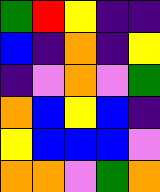[["green", "red", "yellow", "indigo", "indigo"], ["blue", "indigo", "orange", "indigo", "yellow"], ["indigo", "violet", "orange", "violet", "green"], ["orange", "blue", "yellow", "blue", "indigo"], ["yellow", "blue", "blue", "blue", "violet"], ["orange", "orange", "violet", "green", "orange"]]